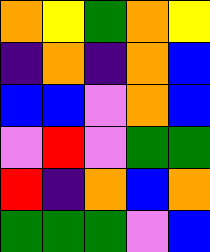[["orange", "yellow", "green", "orange", "yellow"], ["indigo", "orange", "indigo", "orange", "blue"], ["blue", "blue", "violet", "orange", "blue"], ["violet", "red", "violet", "green", "green"], ["red", "indigo", "orange", "blue", "orange"], ["green", "green", "green", "violet", "blue"]]